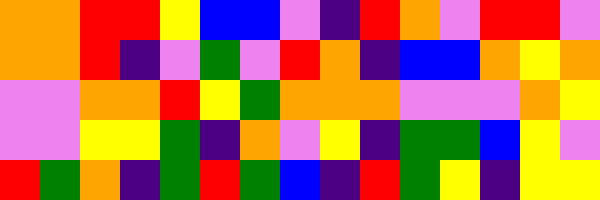[["orange", "orange", "red", "red", "yellow", "blue", "blue", "violet", "indigo", "red", "orange", "violet", "red", "red", "violet"], ["orange", "orange", "red", "indigo", "violet", "green", "violet", "red", "orange", "indigo", "blue", "blue", "orange", "yellow", "orange"], ["violet", "violet", "orange", "orange", "red", "yellow", "green", "orange", "orange", "orange", "violet", "violet", "violet", "orange", "yellow"], ["violet", "violet", "yellow", "yellow", "green", "indigo", "orange", "violet", "yellow", "indigo", "green", "green", "blue", "yellow", "violet"], ["red", "green", "orange", "indigo", "green", "red", "green", "blue", "indigo", "red", "green", "yellow", "indigo", "yellow", "yellow"]]